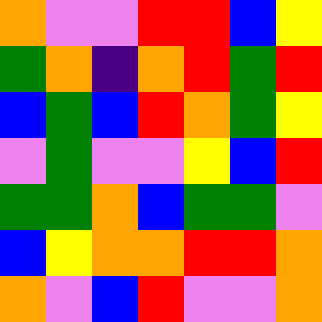[["orange", "violet", "violet", "red", "red", "blue", "yellow"], ["green", "orange", "indigo", "orange", "red", "green", "red"], ["blue", "green", "blue", "red", "orange", "green", "yellow"], ["violet", "green", "violet", "violet", "yellow", "blue", "red"], ["green", "green", "orange", "blue", "green", "green", "violet"], ["blue", "yellow", "orange", "orange", "red", "red", "orange"], ["orange", "violet", "blue", "red", "violet", "violet", "orange"]]